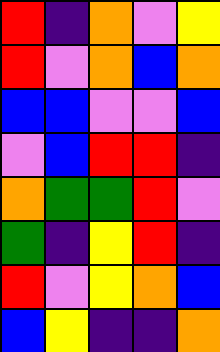[["red", "indigo", "orange", "violet", "yellow"], ["red", "violet", "orange", "blue", "orange"], ["blue", "blue", "violet", "violet", "blue"], ["violet", "blue", "red", "red", "indigo"], ["orange", "green", "green", "red", "violet"], ["green", "indigo", "yellow", "red", "indigo"], ["red", "violet", "yellow", "orange", "blue"], ["blue", "yellow", "indigo", "indigo", "orange"]]